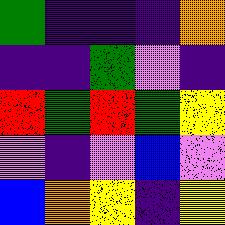[["green", "indigo", "indigo", "indigo", "orange"], ["indigo", "indigo", "green", "violet", "indigo"], ["red", "green", "red", "green", "yellow"], ["violet", "indigo", "violet", "blue", "violet"], ["blue", "orange", "yellow", "indigo", "yellow"]]